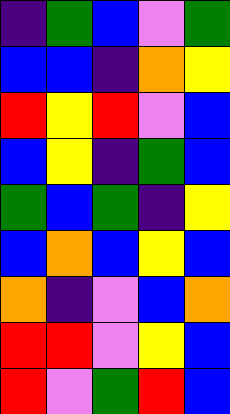[["indigo", "green", "blue", "violet", "green"], ["blue", "blue", "indigo", "orange", "yellow"], ["red", "yellow", "red", "violet", "blue"], ["blue", "yellow", "indigo", "green", "blue"], ["green", "blue", "green", "indigo", "yellow"], ["blue", "orange", "blue", "yellow", "blue"], ["orange", "indigo", "violet", "blue", "orange"], ["red", "red", "violet", "yellow", "blue"], ["red", "violet", "green", "red", "blue"]]